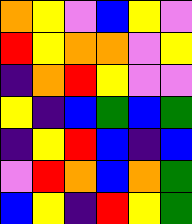[["orange", "yellow", "violet", "blue", "yellow", "violet"], ["red", "yellow", "orange", "orange", "violet", "yellow"], ["indigo", "orange", "red", "yellow", "violet", "violet"], ["yellow", "indigo", "blue", "green", "blue", "green"], ["indigo", "yellow", "red", "blue", "indigo", "blue"], ["violet", "red", "orange", "blue", "orange", "green"], ["blue", "yellow", "indigo", "red", "yellow", "green"]]